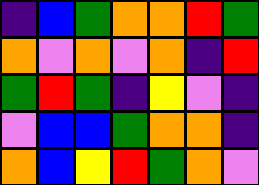[["indigo", "blue", "green", "orange", "orange", "red", "green"], ["orange", "violet", "orange", "violet", "orange", "indigo", "red"], ["green", "red", "green", "indigo", "yellow", "violet", "indigo"], ["violet", "blue", "blue", "green", "orange", "orange", "indigo"], ["orange", "blue", "yellow", "red", "green", "orange", "violet"]]